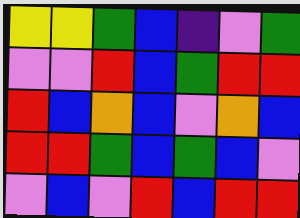[["yellow", "yellow", "green", "blue", "indigo", "violet", "green"], ["violet", "violet", "red", "blue", "green", "red", "red"], ["red", "blue", "orange", "blue", "violet", "orange", "blue"], ["red", "red", "green", "blue", "green", "blue", "violet"], ["violet", "blue", "violet", "red", "blue", "red", "red"]]